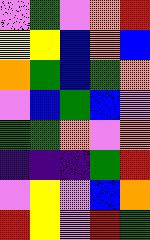[["violet", "green", "violet", "orange", "red"], ["yellow", "yellow", "blue", "orange", "blue"], ["orange", "green", "blue", "green", "orange"], ["violet", "blue", "green", "blue", "violet"], ["green", "green", "orange", "violet", "orange"], ["indigo", "indigo", "indigo", "green", "red"], ["violet", "yellow", "violet", "blue", "orange"], ["red", "yellow", "violet", "red", "green"]]